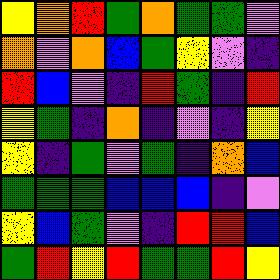[["yellow", "orange", "red", "green", "orange", "green", "green", "violet"], ["orange", "violet", "orange", "blue", "green", "yellow", "violet", "indigo"], ["red", "blue", "violet", "indigo", "red", "green", "indigo", "red"], ["yellow", "green", "indigo", "orange", "indigo", "violet", "indigo", "yellow"], ["yellow", "indigo", "green", "violet", "green", "indigo", "orange", "blue"], ["green", "green", "green", "blue", "blue", "blue", "indigo", "violet"], ["yellow", "blue", "green", "violet", "indigo", "red", "red", "blue"], ["green", "red", "yellow", "red", "green", "green", "red", "yellow"]]